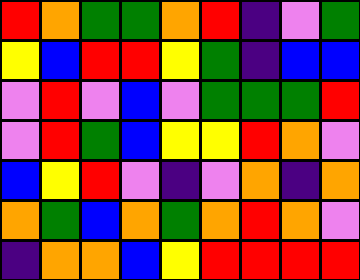[["red", "orange", "green", "green", "orange", "red", "indigo", "violet", "green"], ["yellow", "blue", "red", "red", "yellow", "green", "indigo", "blue", "blue"], ["violet", "red", "violet", "blue", "violet", "green", "green", "green", "red"], ["violet", "red", "green", "blue", "yellow", "yellow", "red", "orange", "violet"], ["blue", "yellow", "red", "violet", "indigo", "violet", "orange", "indigo", "orange"], ["orange", "green", "blue", "orange", "green", "orange", "red", "orange", "violet"], ["indigo", "orange", "orange", "blue", "yellow", "red", "red", "red", "red"]]